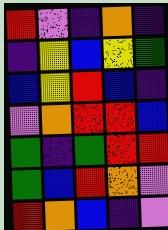[["red", "violet", "indigo", "orange", "indigo"], ["indigo", "yellow", "blue", "yellow", "green"], ["blue", "yellow", "red", "blue", "indigo"], ["violet", "orange", "red", "red", "blue"], ["green", "indigo", "green", "red", "red"], ["green", "blue", "red", "orange", "violet"], ["red", "orange", "blue", "indigo", "violet"]]